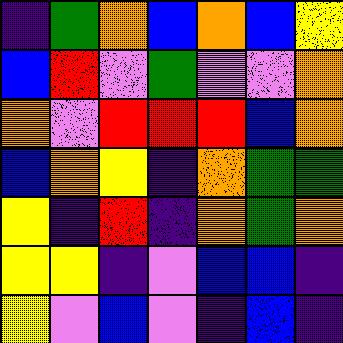[["indigo", "green", "orange", "blue", "orange", "blue", "yellow"], ["blue", "red", "violet", "green", "violet", "violet", "orange"], ["orange", "violet", "red", "red", "red", "blue", "orange"], ["blue", "orange", "yellow", "indigo", "orange", "green", "green"], ["yellow", "indigo", "red", "indigo", "orange", "green", "orange"], ["yellow", "yellow", "indigo", "violet", "blue", "blue", "indigo"], ["yellow", "violet", "blue", "violet", "indigo", "blue", "indigo"]]